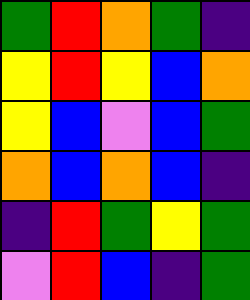[["green", "red", "orange", "green", "indigo"], ["yellow", "red", "yellow", "blue", "orange"], ["yellow", "blue", "violet", "blue", "green"], ["orange", "blue", "orange", "blue", "indigo"], ["indigo", "red", "green", "yellow", "green"], ["violet", "red", "blue", "indigo", "green"]]